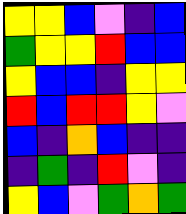[["yellow", "yellow", "blue", "violet", "indigo", "blue"], ["green", "yellow", "yellow", "red", "blue", "blue"], ["yellow", "blue", "blue", "indigo", "yellow", "yellow"], ["red", "blue", "red", "red", "yellow", "violet"], ["blue", "indigo", "orange", "blue", "indigo", "indigo"], ["indigo", "green", "indigo", "red", "violet", "indigo"], ["yellow", "blue", "violet", "green", "orange", "green"]]